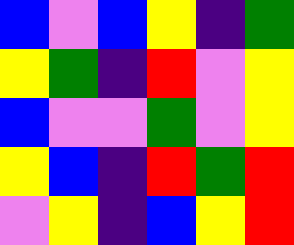[["blue", "violet", "blue", "yellow", "indigo", "green"], ["yellow", "green", "indigo", "red", "violet", "yellow"], ["blue", "violet", "violet", "green", "violet", "yellow"], ["yellow", "blue", "indigo", "red", "green", "red"], ["violet", "yellow", "indigo", "blue", "yellow", "red"]]